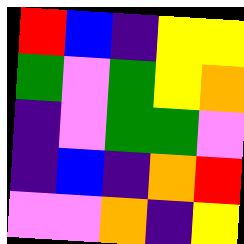[["red", "blue", "indigo", "yellow", "yellow"], ["green", "violet", "green", "yellow", "orange"], ["indigo", "violet", "green", "green", "violet"], ["indigo", "blue", "indigo", "orange", "red"], ["violet", "violet", "orange", "indigo", "yellow"]]